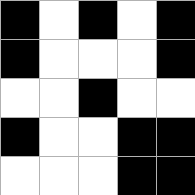[["black", "white", "black", "white", "black"], ["black", "white", "white", "white", "black"], ["white", "white", "black", "white", "white"], ["black", "white", "white", "black", "black"], ["white", "white", "white", "black", "black"]]